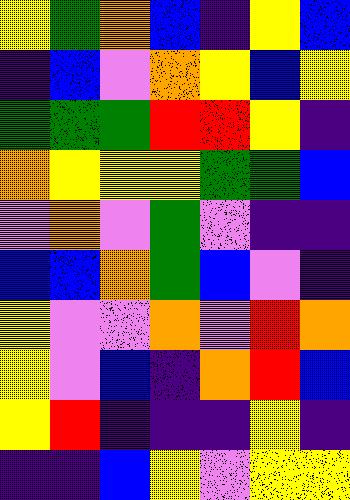[["yellow", "green", "orange", "blue", "indigo", "yellow", "blue"], ["indigo", "blue", "violet", "orange", "yellow", "blue", "yellow"], ["green", "green", "green", "red", "red", "yellow", "indigo"], ["orange", "yellow", "yellow", "yellow", "green", "green", "blue"], ["violet", "orange", "violet", "green", "violet", "indigo", "indigo"], ["blue", "blue", "orange", "green", "blue", "violet", "indigo"], ["yellow", "violet", "violet", "orange", "violet", "red", "orange"], ["yellow", "violet", "blue", "indigo", "orange", "red", "blue"], ["yellow", "red", "indigo", "indigo", "indigo", "yellow", "indigo"], ["indigo", "indigo", "blue", "yellow", "violet", "yellow", "yellow"]]